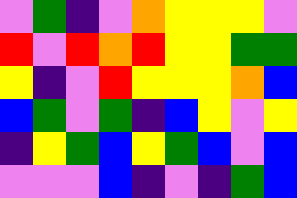[["violet", "green", "indigo", "violet", "orange", "yellow", "yellow", "yellow", "violet"], ["red", "violet", "red", "orange", "red", "yellow", "yellow", "green", "green"], ["yellow", "indigo", "violet", "red", "yellow", "yellow", "yellow", "orange", "blue"], ["blue", "green", "violet", "green", "indigo", "blue", "yellow", "violet", "yellow"], ["indigo", "yellow", "green", "blue", "yellow", "green", "blue", "violet", "blue"], ["violet", "violet", "violet", "blue", "indigo", "violet", "indigo", "green", "blue"]]